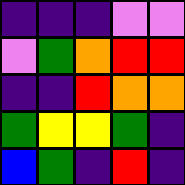[["indigo", "indigo", "indigo", "violet", "violet"], ["violet", "green", "orange", "red", "red"], ["indigo", "indigo", "red", "orange", "orange"], ["green", "yellow", "yellow", "green", "indigo"], ["blue", "green", "indigo", "red", "indigo"]]